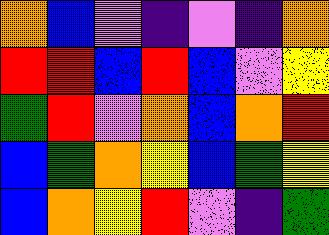[["orange", "blue", "violet", "indigo", "violet", "indigo", "orange"], ["red", "red", "blue", "red", "blue", "violet", "yellow"], ["green", "red", "violet", "orange", "blue", "orange", "red"], ["blue", "green", "orange", "yellow", "blue", "green", "yellow"], ["blue", "orange", "yellow", "red", "violet", "indigo", "green"]]